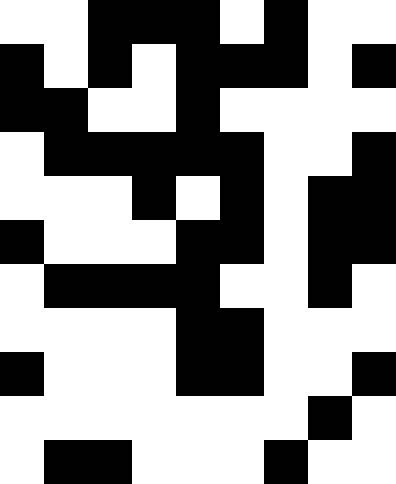[["white", "white", "black", "black", "black", "white", "black", "white", "white"], ["black", "white", "black", "white", "black", "black", "black", "white", "black"], ["black", "black", "white", "white", "black", "white", "white", "white", "white"], ["white", "black", "black", "black", "black", "black", "white", "white", "black"], ["white", "white", "white", "black", "white", "black", "white", "black", "black"], ["black", "white", "white", "white", "black", "black", "white", "black", "black"], ["white", "black", "black", "black", "black", "white", "white", "black", "white"], ["white", "white", "white", "white", "black", "black", "white", "white", "white"], ["black", "white", "white", "white", "black", "black", "white", "white", "black"], ["white", "white", "white", "white", "white", "white", "white", "black", "white"], ["white", "black", "black", "white", "white", "white", "black", "white", "white"]]